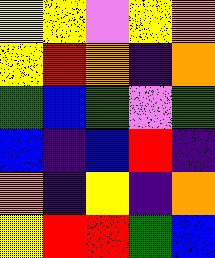[["yellow", "yellow", "violet", "yellow", "orange"], ["yellow", "red", "orange", "indigo", "orange"], ["green", "blue", "green", "violet", "green"], ["blue", "indigo", "blue", "red", "indigo"], ["orange", "indigo", "yellow", "indigo", "orange"], ["yellow", "red", "red", "green", "blue"]]